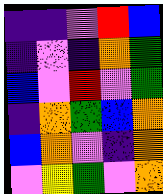[["indigo", "indigo", "violet", "red", "blue"], ["indigo", "violet", "indigo", "orange", "green"], ["blue", "violet", "red", "violet", "green"], ["indigo", "orange", "green", "blue", "orange"], ["blue", "orange", "violet", "indigo", "orange"], ["violet", "yellow", "green", "violet", "orange"]]